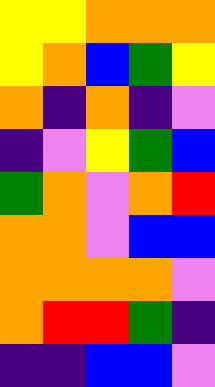[["yellow", "yellow", "orange", "orange", "orange"], ["yellow", "orange", "blue", "green", "yellow"], ["orange", "indigo", "orange", "indigo", "violet"], ["indigo", "violet", "yellow", "green", "blue"], ["green", "orange", "violet", "orange", "red"], ["orange", "orange", "violet", "blue", "blue"], ["orange", "orange", "orange", "orange", "violet"], ["orange", "red", "red", "green", "indigo"], ["indigo", "indigo", "blue", "blue", "violet"]]